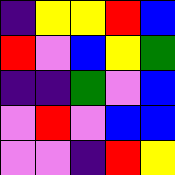[["indigo", "yellow", "yellow", "red", "blue"], ["red", "violet", "blue", "yellow", "green"], ["indigo", "indigo", "green", "violet", "blue"], ["violet", "red", "violet", "blue", "blue"], ["violet", "violet", "indigo", "red", "yellow"]]